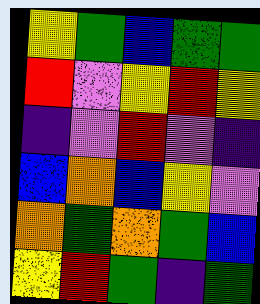[["yellow", "green", "blue", "green", "green"], ["red", "violet", "yellow", "red", "yellow"], ["indigo", "violet", "red", "violet", "indigo"], ["blue", "orange", "blue", "yellow", "violet"], ["orange", "green", "orange", "green", "blue"], ["yellow", "red", "green", "indigo", "green"]]